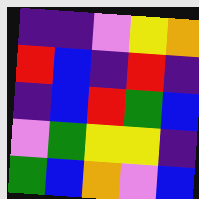[["indigo", "indigo", "violet", "yellow", "orange"], ["red", "blue", "indigo", "red", "indigo"], ["indigo", "blue", "red", "green", "blue"], ["violet", "green", "yellow", "yellow", "indigo"], ["green", "blue", "orange", "violet", "blue"]]